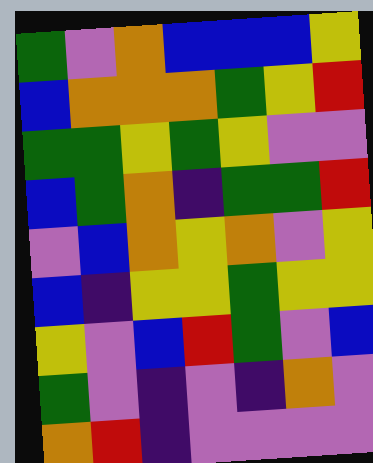[["green", "violet", "orange", "blue", "blue", "blue", "yellow"], ["blue", "orange", "orange", "orange", "green", "yellow", "red"], ["green", "green", "yellow", "green", "yellow", "violet", "violet"], ["blue", "green", "orange", "indigo", "green", "green", "red"], ["violet", "blue", "orange", "yellow", "orange", "violet", "yellow"], ["blue", "indigo", "yellow", "yellow", "green", "yellow", "yellow"], ["yellow", "violet", "blue", "red", "green", "violet", "blue"], ["green", "violet", "indigo", "violet", "indigo", "orange", "violet"], ["orange", "red", "indigo", "violet", "violet", "violet", "violet"]]